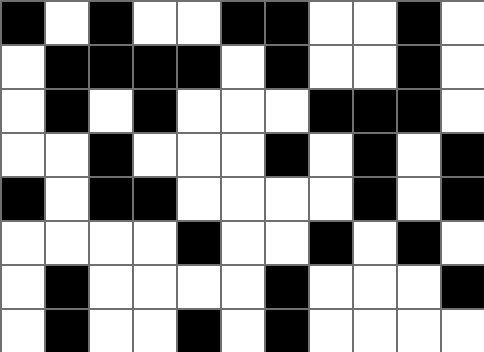[["black", "white", "black", "white", "white", "black", "black", "white", "white", "black", "white"], ["white", "black", "black", "black", "black", "white", "black", "white", "white", "black", "white"], ["white", "black", "white", "black", "white", "white", "white", "black", "black", "black", "white"], ["white", "white", "black", "white", "white", "white", "black", "white", "black", "white", "black"], ["black", "white", "black", "black", "white", "white", "white", "white", "black", "white", "black"], ["white", "white", "white", "white", "black", "white", "white", "black", "white", "black", "white"], ["white", "black", "white", "white", "white", "white", "black", "white", "white", "white", "black"], ["white", "black", "white", "white", "black", "white", "black", "white", "white", "white", "white"]]